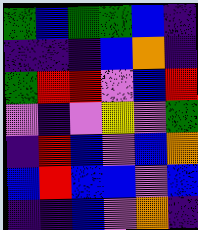[["green", "blue", "green", "green", "blue", "indigo"], ["indigo", "indigo", "indigo", "blue", "orange", "indigo"], ["green", "red", "red", "violet", "blue", "red"], ["violet", "indigo", "violet", "yellow", "violet", "green"], ["indigo", "red", "blue", "violet", "blue", "orange"], ["blue", "red", "blue", "blue", "violet", "blue"], ["indigo", "indigo", "blue", "violet", "orange", "indigo"]]